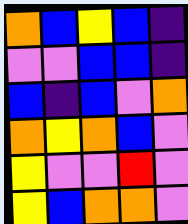[["orange", "blue", "yellow", "blue", "indigo"], ["violet", "violet", "blue", "blue", "indigo"], ["blue", "indigo", "blue", "violet", "orange"], ["orange", "yellow", "orange", "blue", "violet"], ["yellow", "violet", "violet", "red", "violet"], ["yellow", "blue", "orange", "orange", "violet"]]